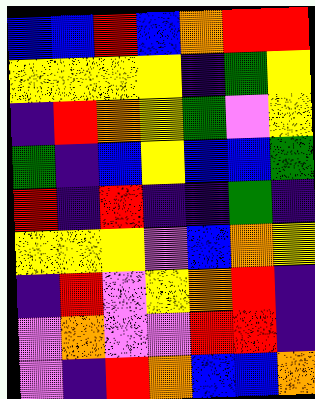[["blue", "blue", "red", "blue", "orange", "red", "red"], ["yellow", "yellow", "yellow", "yellow", "indigo", "green", "yellow"], ["indigo", "red", "orange", "yellow", "green", "violet", "yellow"], ["green", "indigo", "blue", "yellow", "blue", "blue", "green"], ["red", "indigo", "red", "indigo", "indigo", "green", "indigo"], ["yellow", "yellow", "yellow", "violet", "blue", "orange", "yellow"], ["indigo", "red", "violet", "yellow", "orange", "red", "indigo"], ["violet", "orange", "violet", "violet", "red", "red", "indigo"], ["violet", "indigo", "red", "orange", "blue", "blue", "orange"]]